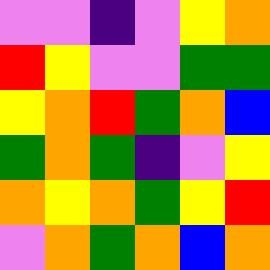[["violet", "violet", "indigo", "violet", "yellow", "orange"], ["red", "yellow", "violet", "violet", "green", "green"], ["yellow", "orange", "red", "green", "orange", "blue"], ["green", "orange", "green", "indigo", "violet", "yellow"], ["orange", "yellow", "orange", "green", "yellow", "red"], ["violet", "orange", "green", "orange", "blue", "orange"]]